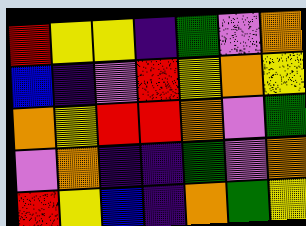[["red", "yellow", "yellow", "indigo", "green", "violet", "orange"], ["blue", "indigo", "violet", "red", "yellow", "orange", "yellow"], ["orange", "yellow", "red", "red", "orange", "violet", "green"], ["violet", "orange", "indigo", "indigo", "green", "violet", "orange"], ["red", "yellow", "blue", "indigo", "orange", "green", "yellow"]]